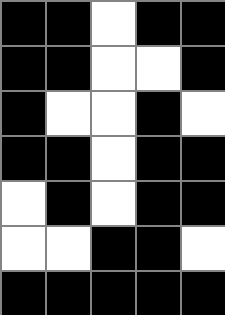[["black", "black", "white", "black", "black"], ["black", "black", "white", "white", "black"], ["black", "white", "white", "black", "white"], ["black", "black", "white", "black", "black"], ["white", "black", "white", "black", "black"], ["white", "white", "black", "black", "white"], ["black", "black", "black", "black", "black"]]